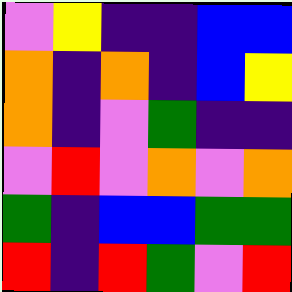[["violet", "yellow", "indigo", "indigo", "blue", "blue"], ["orange", "indigo", "orange", "indigo", "blue", "yellow"], ["orange", "indigo", "violet", "green", "indigo", "indigo"], ["violet", "red", "violet", "orange", "violet", "orange"], ["green", "indigo", "blue", "blue", "green", "green"], ["red", "indigo", "red", "green", "violet", "red"]]